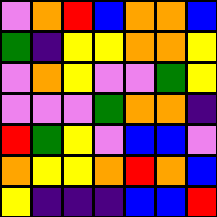[["violet", "orange", "red", "blue", "orange", "orange", "blue"], ["green", "indigo", "yellow", "yellow", "orange", "orange", "yellow"], ["violet", "orange", "yellow", "violet", "violet", "green", "yellow"], ["violet", "violet", "violet", "green", "orange", "orange", "indigo"], ["red", "green", "yellow", "violet", "blue", "blue", "violet"], ["orange", "yellow", "yellow", "orange", "red", "orange", "blue"], ["yellow", "indigo", "indigo", "indigo", "blue", "blue", "red"]]